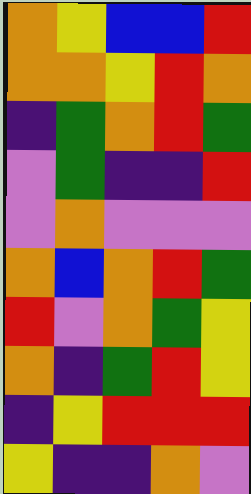[["orange", "yellow", "blue", "blue", "red"], ["orange", "orange", "yellow", "red", "orange"], ["indigo", "green", "orange", "red", "green"], ["violet", "green", "indigo", "indigo", "red"], ["violet", "orange", "violet", "violet", "violet"], ["orange", "blue", "orange", "red", "green"], ["red", "violet", "orange", "green", "yellow"], ["orange", "indigo", "green", "red", "yellow"], ["indigo", "yellow", "red", "red", "red"], ["yellow", "indigo", "indigo", "orange", "violet"]]